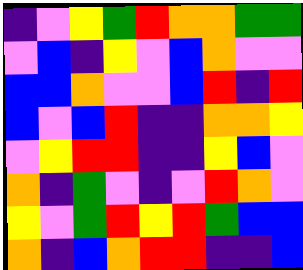[["indigo", "violet", "yellow", "green", "red", "orange", "orange", "green", "green"], ["violet", "blue", "indigo", "yellow", "violet", "blue", "orange", "violet", "violet"], ["blue", "blue", "orange", "violet", "violet", "blue", "red", "indigo", "red"], ["blue", "violet", "blue", "red", "indigo", "indigo", "orange", "orange", "yellow"], ["violet", "yellow", "red", "red", "indigo", "indigo", "yellow", "blue", "violet"], ["orange", "indigo", "green", "violet", "indigo", "violet", "red", "orange", "violet"], ["yellow", "violet", "green", "red", "yellow", "red", "green", "blue", "blue"], ["orange", "indigo", "blue", "orange", "red", "red", "indigo", "indigo", "blue"]]